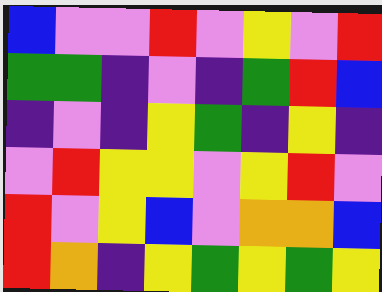[["blue", "violet", "violet", "red", "violet", "yellow", "violet", "red"], ["green", "green", "indigo", "violet", "indigo", "green", "red", "blue"], ["indigo", "violet", "indigo", "yellow", "green", "indigo", "yellow", "indigo"], ["violet", "red", "yellow", "yellow", "violet", "yellow", "red", "violet"], ["red", "violet", "yellow", "blue", "violet", "orange", "orange", "blue"], ["red", "orange", "indigo", "yellow", "green", "yellow", "green", "yellow"]]